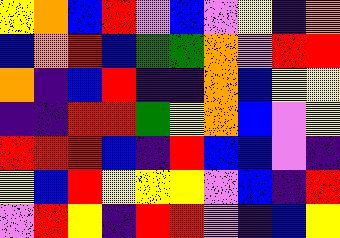[["yellow", "orange", "blue", "red", "violet", "blue", "violet", "yellow", "indigo", "orange"], ["blue", "orange", "red", "blue", "green", "green", "orange", "violet", "red", "red"], ["orange", "indigo", "blue", "red", "indigo", "indigo", "orange", "blue", "yellow", "yellow"], ["indigo", "indigo", "red", "red", "green", "yellow", "orange", "blue", "violet", "yellow"], ["red", "red", "red", "blue", "indigo", "red", "blue", "blue", "violet", "indigo"], ["yellow", "blue", "red", "yellow", "yellow", "yellow", "violet", "blue", "indigo", "red"], ["violet", "red", "yellow", "indigo", "red", "red", "violet", "indigo", "blue", "yellow"]]